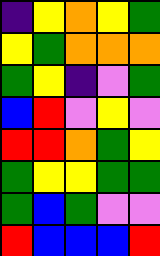[["indigo", "yellow", "orange", "yellow", "green"], ["yellow", "green", "orange", "orange", "orange"], ["green", "yellow", "indigo", "violet", "green"], ["blue", "red", "violet", "yellow", "violet"], ["red", "red", "orange", "green", "yellow"], ["green", "yellow", "yellow", "green", "green"], ["green", "blue", "green", "violet", "violet"], ["red", "blue", "blue", "blue", "red"]]